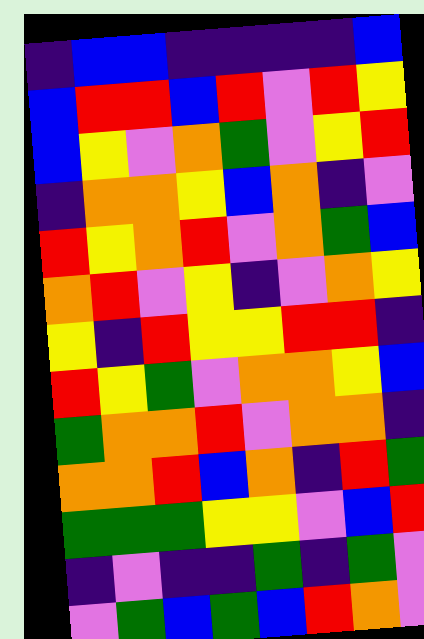[["indigo", "blue", "blue", "indigo", "indigo", "indigo", "indigo", "blue"], ["blue", "red", "red", "blue", "red", "violet", "red", "yellow"], ["blue", "yellow", "violet", "orange", "green", "violet", "yellow", "red"], ["indigo", "orange", "orange", "yellow", "blue", "orange", "indigo", "violet"], ["red", "yellow", "orange", "red", "violet", "orange", "green", "blue"], ["orange", "red", "violet", "yellow", "indigo", "violet", "orange", "yellow"], ["yellow", "indigo", "red", "yellow", "yellow", "red", "red", "indigo"], ["red", "yellow", "green", "violet", "orange", "orange", "yellow", "blue"], ["green", "orange", "orange", "red", "violet", "orange", "orange", "indigo"], ["orange", "orange", "red", "blue", "orange", "indigo", "red", "green"], ["green", "green", "green", "yellow", "yellow", "violet", "blue", "red"], ["indigo", "violet", "indigo", "indigo", "green", "indigo", "green", "violet"], ["violet", "green", "blue", "green", "blue", "red", "orange", "violet"]]